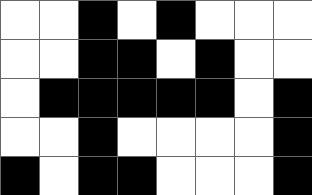[["white", "white", "black", "white", "black", "white", "white", "white"], ["white", "white", "black", "black", "white", "black", "white", "white"], ["white", "black", "black", "black", "black", "black", "white", "black"], ["white", "white", "black", "white", "white", "white", "white", "black"], ["black", "white", "black", "black", "white", "white", "white", "black"]]